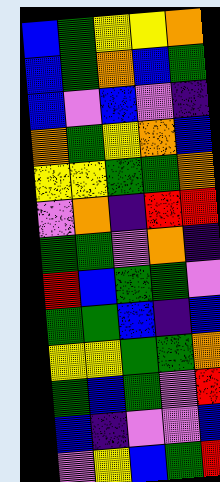[["blue", "green", "yellow", "yellow", "orange"], ["blue", "green", "orange", "blue", "green"], ["blue", "violet", "blue", "violet", "indigo"], ["orange", "green", "yellow", "orange", "blue"], ["yellow", "yellow", "green", "green", "orange"], ["violet", "orange", "indigo", "red", "red"], ["green", "green", "violet", "orange", "indigo"], ["red", "blue", "green", "green", "violet"], ["green", "green", "blue", "indigo", "blue"], ["yellow", "yellow", "green", "green", "orange"], ["green", "blue", "green", "violet", "red"], ["blue", "indigo", "violet", "violet", "blue"], ["violet", "yellow", "blue", "green", "red"]]